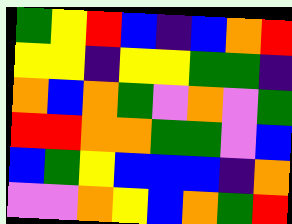[["green", "yellow", "red", "blue", "indigo", "blue", "orange", "red"], ["yellow", "yellow", "indigo", "yellow", "yellow", "green", "green", "indigo"], ["orange", "blue", "orange", "green", "violet", "orange", "violet", "green"], ["red", "red", "orange", "orange", "green", "green", "violet", "blue"], ["blue", "green", "yellow", "blue", "blue", "blue", "indigo", "orange"], ["violet", "violet", "orange", "yellow", "blue", "orange", "green", "red"]]